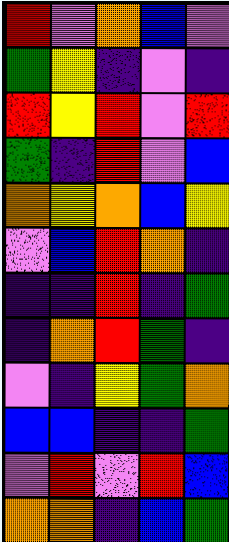[["red", "violet", "orange", "blue", "violet"], ["green", "yellow", "indigo", "violet", "indigo"], ["red", "yellow", "red", "violet", "red"], ["green", "indigo", "red", "violet", "blue"], ["orange", "yellow", "orange", "blue", "yellow"], ["violet", "blue", "red", "orange", "indigo"], ["indigo", "indigo", "red", "indigo", "green"], ["indigo", "orange", "red", "green", "indigo"], ["violet", "indigo", "yellow", "green", "orange"], ["blue", "blue", "indigo", "indigo", "green"], ["violet", "red", "violet", "red", "blue"], ["orange", "orange", "indigo", "blue", "green"]]